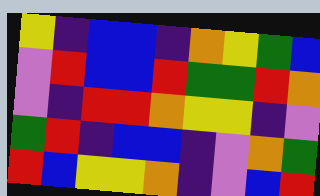[["yellow", "indigo", "blue", "blue", "indigo", "orange", "yellow", "green", "blue"], ["violet", "red", "blue", "blue", "red", "green", "green", "red", "orange"], ["violet", "indigo", "red", "red", "orange", "yellow", "yellow", "indigo", "violet"], ["green", "red", "indigo", "blue", "blue", "indigo", "violet", "orange", "green"], ["red", "blue", "yellow", "yellow", "orange", "indigo", "violet", "blue", "red"]]